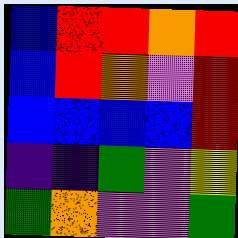[["blue", "red", "red", "orange", "red"], ["blue", "red", "orange", "violet", "red"], ["blue", "blue", "blue", "blue", "red"], ["indigo", "indigo", "green", "violet", "yellow"], ["green", "orange", "violet", "violet", "green"]]